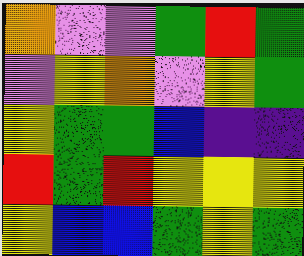[["orange", "violet", "violet", "green", "red", "green"], ["violet", "yellow", "orange", "violet", "yellow", "green"], ["yellow", "green", "green", "blue", "indigo", "indigo"], ["red", "green", "red", "yellow", "yellow", "yellow"], ["yellow", "blue", "blue", "green", "yellow", "green"]]